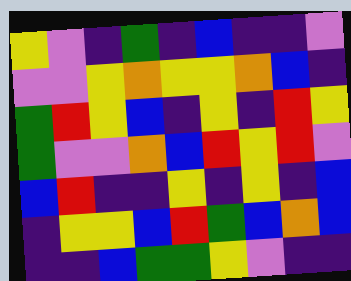[["yellow", "violet", "indigo", "green", "indigo", "blue", "indigo", "indigo", "violet"], ["violet", "violet", "yellow", "orange", "yellow", "yellow", "orange", "blue", "indigo"], ["green", "red", "yellow", "blue", "indigo", "yellow", "indigo", "red", "yellow"], ["green", "violet", "violet", "orange", "blue", "red", "yellow", "red", "violet"], ["blue", "red", "indigo", "indigo", "yellow", "indigo", "yellow", "indigo", "blue"], ["indigo", "yellow", "yellow", "blue", "red", "green", "blue", "orange", "blue"], ["indigo", "indigo", "blue", "green", "green", "yellow", "violet", "indigo", "indigo"]]